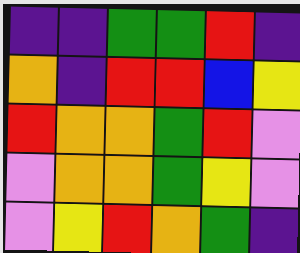[["indigo", "indigo", "green", "green", "red", "indigo"], ["orange", "indigo", "red", "red", "blue", "yellow"], ["red", "orange", "orange", "green", "red", "violet"], ["violet", "orange", "orange", "green", "yellow", "violet"], ["violet", "yellow", "red", "orange", "green", "indigo"]]